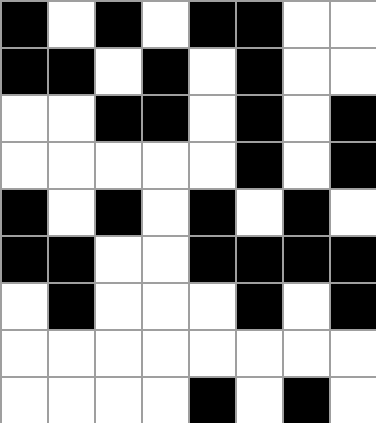[["black", "white", "black", "white", "black", "black", "white", "white"], ["black", "black", "white", "black", "white", "black", "white", "white"], ["white", "white", "black", "black", "white", "black", "white", "black"], ["white", "white", "white", "white", "white", "black", "white", "black"], ["black", "white", "black", "white", "black", "white", "black", "white"], ["black", "black", "white", "white", "black", "black", "black", "black"], ["white", "black", "white", "white", "white", "black", "white", "black"], ["white", "white", "white", "white", "white", "white", "white", "white"], ["white", "white", "white", "white", "black", "white", "black", "white"]]